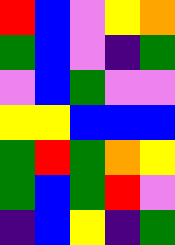[["red", "blue", "violet", "yellow", "orange"], ["green", "blue", "violet", "indigo", "green"], ["violet", "blue", "green", "violet", "violet"], ["yellow", "yellow", "blue", "blue", "blue"], ["green", "red", "green", "orange", "yellow"], ["green", "blue", "green", "red", "violet"], ["indigo", "blue", "yellow", "indigo", "green"]]